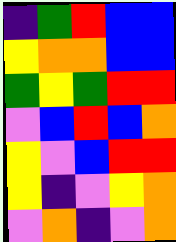[["indigo", "green", "red", "blue", "blue"], ["yellow", "orange", "orange", "blue", "blue"], ["green", "yellow", "green", "red", "red"], ["violet", "blue", "red", "blue", "orange"], ["yellow", "violet", "blue", "red", "red"], ["yellow", "indigo", "violet", "yellow", "orange"], ["violet", "orange", "indigo", "violet", "orange"]]